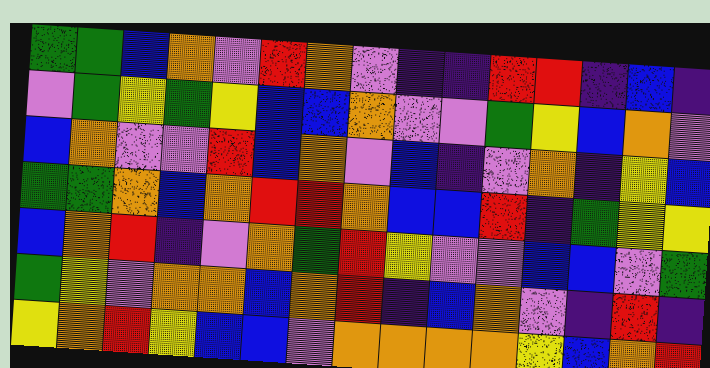[["green", "green", "blue", "orange", "violet", "red", "orange", "violet", "indigo", "indigo", "red", "red", "indigo", "blue", "indigo"], ["violet", "green", "yellow", "green", "yellow", "blue", "blue", "orange", "violet", "violet", "green", "yellow", "blue", "orange", "violet"], ["blue", "orange", "violet", "violet", "red", "blue", "orange", "violet", "blue", "indigo", "violet", "orange", "indigo", "yellow", "blue"], ["green", "green", "orange", "blue", "orange", "red", "red", "orange", "blue", "blue", "red", "indigo", "green", "yellow", "yellow"], ["blue", "orange", "red", "indigo", "violet", "orange", "green", "red", "yellow", "violet", "violet", "blue", "blue", "violet", "green"], ["green", "yellow", "violet", "orange", "orange", "blue", "orange", "red", "indigo", "blue", "orange", "violet", "indigo", "red", "indigo"], ["yellow", "orange", "red", "yellow", "blue", "blue", "violet", "orange", "orange", "orange", "orange", "yellow", "blue", "orange", "red"]]